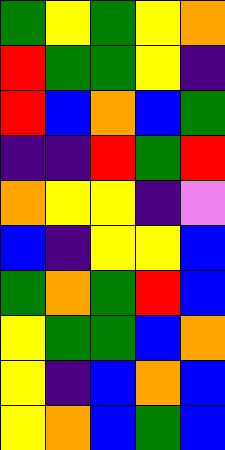[["green", "yellow", "green", "yellow", "orange"], ["red", "green", "green", "yellow", "indigo"], ["red", "blue", "orange", "blue", "green"], ["indigo", "indigo", "red", "green", "red"], ["orange", "yellow", "yellow", "indigo", "violet"], ["blue", "indigo", "yellow", "yellow", "blue"], ["green", "orange", "green", "red", "blue"], ["yellow", "green", "green", "blue", "orange"], ["yellow", "indigo", "blue", "orange", "blue"], ["yellow", "orange", "blue", "green", "blue"]]